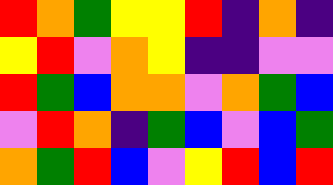[["red", "orange", "green", "yellow", "yellow", "red", "indigo", "orange", "indigo"], ["yellow", "red", "violet", "orange", "yellow", "indigo", "indigo", "violet", "violet"], ["red", "green", "blue", "orange", "orange", "violet", "orange", "green", "blue"], ["violet", "red", "orange", "indigo", "green", "blue", "violet", "blue", "green"], ["orange", "green", "red", "blue", "violet", "yellow", "red", "blue", "red"]]